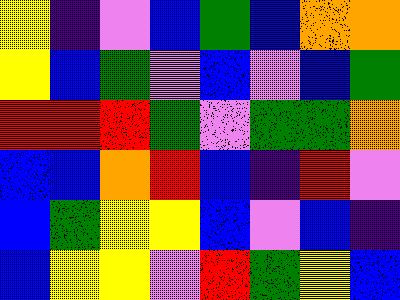[["yellow", "indigo", "violet", "blue", "green", "blue", "orange", "orange"], ["yellow", "blue", "green", "violet", "blue", "violet", "blue", "green"], ["red", "red", "red", "green", "violet", "green", "green", "orange"], ["blue", "blue", "orange", "red", "blue", "indigo", "red", "violet"], ["blue", "green", "yellow", "yellow", "blue", "violet", "blue", "indigo"], ["blue", "yellow", "yellow", "violet", "red", "green", "yellow", "blue"]]